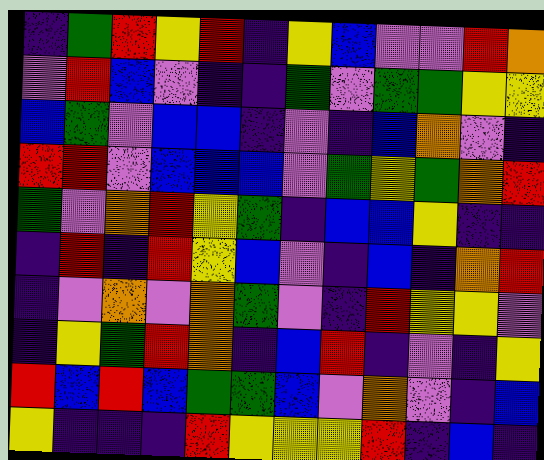[["indigo", "green", "red", "yellow", "red", "indigo", "yellow", "blue", "violet", "violet", "red", "orange"], ["violet", "red", "blue", "violet", "indigo", "indigo", "green", "violet", "green", "green", "yellow", "yellow"], ["blue", "green", "violet", "blue", "blue", "indigo", "violet", "indigo", "blue", "orange", "violet", "indigo"], ["red", "red", "violet", "blue", "blue", "blue", "violet", "green", "yellow", "green", "orange", "red"], ["green", "violet", "orange", "red", "yellow", "green", "indigo", "blue", "blue", "yellow", "indigo", "indigo"], ["indigo", "red", "indigo", "red", "yellow", "blue", "violet", "indigo", "blue", "indigo", "orange", "red"], ["indigo", "violet", "orange", "violet", "orange", "green", "violet", "indigo", "red", "yellow", "yellow", "violet"], ["indigo", "yellow", "green", "red", "orange", "indigo", "blue", "red", "indigo", "violet", "indigo", "yellow"], ["red", "blue", "red", "blue", "green", "green", "blue", "violet", "orange", "violet", "indigo", "blue"], ["yellow", "indigo", "indigo", "indigo", "red", "yellow", "yellow", "yellow", "red", "indigo", "blue", "indigo"]]